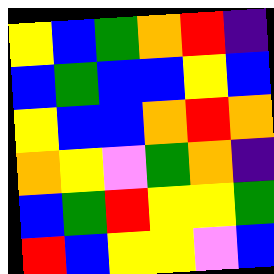[["yellow", "blue", "green", "orange", "red", "indigo"], ["blue", "green", "blue", "blue", "yellow", "blue"], ["yellow", "blue", "blue", "orange", "red", "orange"], ["orange", "yellow", "violet", "green", "orange", "indigo"], ["blue", "green", "red", "yellow", "yellow", "green"], ["red", "blue", "yellow", "yellow", "violet", "blue"]]